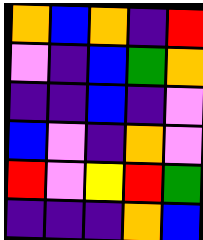[["orange", "blue", "orange", "indigo", "red"], ["violet", "indigo", "blue", "green", "orange"], ["indigo", "indigo", "blue", "indigo", "violet"], ["blue", "violet", "indigo", "orange", "violet"], ["red", "violet", "yellow", "red", "green"], ["indigo", "indigo", "indigo", "orange", "blue"]]